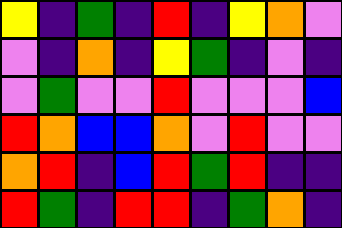[["yellow", "indigo", "green", "indigo", "red", "indigo", "yellow", "orange", "violet"], ["violet", "indigo", "orange", "indigo", "yellow", "green", "indigo", "violet", "indigo"], ["violet", "green", "violet", "violet", "red", "violet", "violet", "violet", "blue"], ["red", "orange", "blue", "blue", "orange", "violet", "red", "violet", "violet"], ["orange", "red", "indigo", "blue", "red", "green", "red", "indigo", "indigo"], ["red", "green", "indigo", "red", "red", "indigo", "green", "orange", "indigo"]]